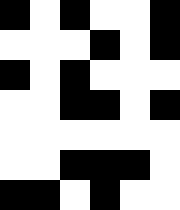[["black", "white", "black", "white", "white", "black"], ["white", "white", "white", "black", "white", "black"], ["black", "white", "black", "white", "white", "white"], ["white", "white", "black", "black", "white", "black"], ["white", "white", "white", "white", "white", "white"], ["white", "white", "black", "black", "black", "white"], ["black", "black", "white", "black", "white", "white"]]